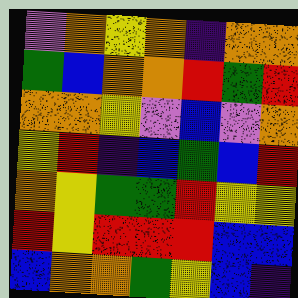[["violet", "orange", "yellow", "orange", "indigo", "orange", "orange"], ["green", "blue", "orange", "orange", "red", "green", "red"], ["orange", "orange", "yellow", "violet", "blue", "violet", "orange"], ["yellow", "red", "indigo", "blue", "green", "blue", "red"], ["orange", "yellow", "green", "green", "red", "yellow", "yellow"], ["red", "yellow", "red", "red", "red", "blue", "blue"], ["blue", "orange", "orange", "green", "yellow", "blue", "indigo"]]